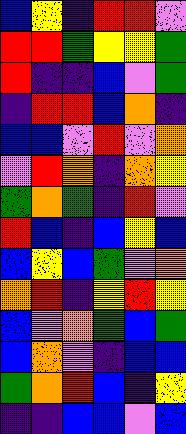[["blue", "yellow", "indigo", "red", "red", "violet"], ["red", "red", "green", "yellow", "yellow", "green"], ["red", "indigo", "indigo", "blue", "violet", "green"], ["indigo", "red", "red", "blue", "orange", "indigo"], ["blue", "blue", "violet", "red", "violet", "orange"], ["violet", "red", "orange", "indigo", "orange", "yellow"], ["green", "orange", "green", "indigo", "red", "violet"], ["red", "blue", "indigo", "blue", "yellow", "blue"], ["blue", "yellow", "blue", "green", "violet", "orange"], ["orange", "red", "indigo", "yellow", "red", "yellow"], ["blue", "violet", "orange", "green", "blue", "green"], ["blue", "orange", "violet", "indigo", "blue", "blue"], ["green", "orange", "red", "blue", "indigo", "yellow"], ["indigo", "indigo", "blue", "blue", "violet", "blue"]]